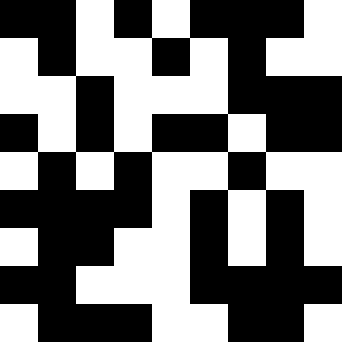[["black", "black", "white", "black", "white", "black", "black", "black", "white"], ["white", "black", "white", "white", "black", "white", "black", "white", "white"], ["white", "white", "black", "white", "white", "white", "black", "black", "black"], ["black", "white", "black", "white", "black", "black", "white", "black", "black"], ["white", "black", "white", "black", "white", "white", "black", "white", "white"], ["black", "black", "black", "black", "white", "black", "white", "black", "white"], ["white", "black", "black", "white", "white", "black", "white", "black", "white"], ["black", "black", "white", "white", "white", "black", "black", "black", "black"], ["white", "black", "black", "black", "white", "white", "black", "black", "white"]]